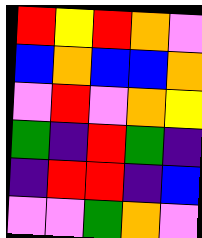[["red", "yellow", "red", "orange", "violet"], ["blue", "orange", "blue", "blue", "orange"], ["violet", "red", "violet", "orange", "yellow"], ["green", "indigo", "red", "green", "indigo"], ["indigo", "red", "red", "indigo", "blue"], ["violet", "violet", "green", "orange", "violet"]]